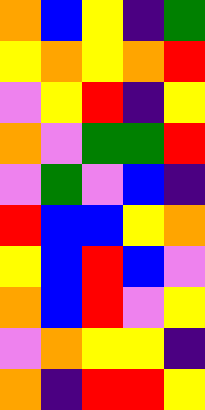[["orange", "blue", "yellow", "indigo", "green"], ["yellow", "orange", "yellow", "orange", "red"], ["violet", "yellow", "red", "indigo", "yellow"], ["orange", "violet", "green", "green", "red"], ["violet", "green", "violet", "blue", "indigo"], ["red", "blue", "blue", "yellow", "orange"], ["yellow", "blue", "red", "blue", "violet"], ["orange", "blue", "red", "violet", "yellow"], ["violet", "orange", "yellow", "yellow", "indigo"], ["orange", "indigo", "red", "red", "yellow"]]